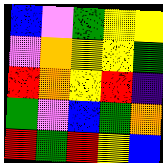[["blue", "violet", "green", "yellow", "yellow"], ["violet", "orange", "yellow", "yellow", "green"], ["red", "orange", "yellow", "red", "indigo"], ["green", "violet", "blue", "green", "orange"], ["red", "green", "red", "yellow", "blue"]]